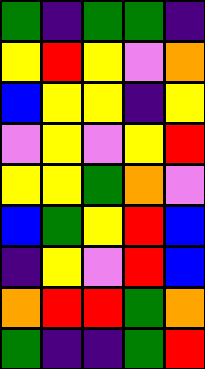[["green", "indigo", "green", "green", "indigo"], ["yellow", "red", "yellow", "violet", "orange"], ["blue", "yellow", "yellow", "indigo", "yellow"], ["violet", "yellow", "violet", "yellow", "red"], ["yellow", "yellow", "green", "orange", "violet"], ["blue", "green", "yellow", "red", "blue"], ["indigo", "yellow", "violet", "red", "blue"], ["orange", "red", "red", "green", "orange"], ["green", "indigo", "indigo", "green", "red"]]